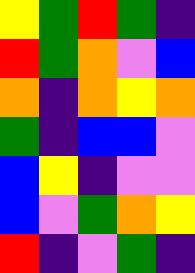[["yellow", "green", "red", "green", "indigo"], ["red", "green", "orange", "violet", "blue"], ["orange", "indigo", "orange", "yellow", "orange"], ["green", "indigo", "blue", "blue", "violet"], ["blue", "yellow", "indigo", "violet", "violet"], ["blue", "violet", "green", "orange", "yellow"], ["red", "indigo", "violet", "green", "indigo"]]